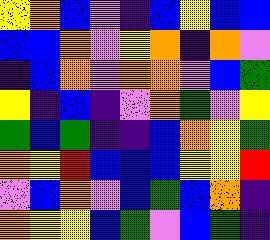[["yellow", "orange", "blue", "violet", "indigo", "blue", "yellow", "blue", "blue"], ["blue", "blue", "orange", "violet", "yellow", "orange", "indigo", "orange", "violet"], ["indigo", "blue", "orange", "violet", "orange", "orange", "violet", "blue", "green"], ["yellow", "indigo", "blue", "indigo", "violet", "orange", "green", "violet", "yellow"], ["green", "blue", "green", "indigo", "indigo", "blue", "orange", "yellow", "green"], ["orange", "yellow", "red", "blue", "blue", "blue", "yellow", "yellow", "red"], ["violet", "blue", "orange", "violet", "blue", "green", "blue", "orange", "indigo"], ["orange", "yellow", "yellow", "blue", "green", "violet", "blue", "green", "indigo"]]